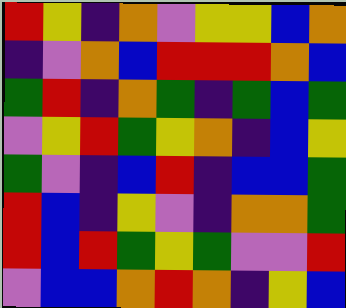[["red", "yellow", "indigo", "orange", "violet", "yellow", "yellow", "blue", "orange"], ["indigo", "violet", "orange", "blue", "red", "red", "red", "orange", "blue"], ["green", "red", "indigo", "orange", "green", "indigo", "green", "blue", "green"], ["violet", "yellow", "red", "green", "yellow", "orange", "indigo", "blue", "yellow"], ["green", "violet", "indigo", "blue", "red", "indigo", "blue", "blue", "green"], ["red", "blue", "indigo", "yellow", "violet", "indigo", "orange", "orange", "green"], ["red", "blue", "red", "green", "yellow", "green", "violet", "violet", "red"], ["violet", "blue", "blue", "orange", "red", "orange", "indigo", "yellow", "blue"]]